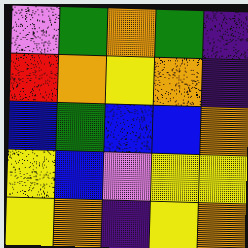[["violet", "green", "orange", "green", "indigo"], ["red", "orange", "yellow", "orange", "indigo"], ["blue", "green", "blue", "blue", "orange"], ["yellow", "blue", "violet", "yellow", "yellow"], ["yellow", "orange", "indigo", "yellow", "orange"]]